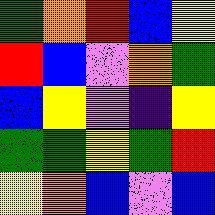[["green", "orange", "red", "blue", "yellow"], ["red", "blue", "violet", "orange", "green"], ["blue", "yellow", "violet", "indigo", "yellow"], ["green", "green", "yellow", "green", "red"], ["yellow", "orange", "blue", "violet", "blue"]]